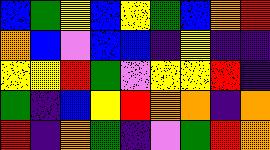[["blue", "green", "yellow", "blue", "yellow", "green", "blue", "orange", "red"], ["orange", "blue", "violet", "blue", "blue", "indigo", "yellow", "indigo", "indigo"], ["yellow", "yellow", "red", "green", "violet", "yellow", "yellow", "red", "indigo"], ["green", "indigo", "blue", "yellow", "red", "orange", "orange", "indigo", "orange"], ["red", "indigo", "orange", "green", "indigo", "violet", "green", "red", "orange"]]